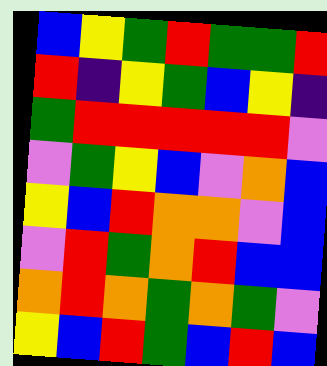[["blue", "yellow", "green", "red", "green", "green", "red"], ["red", "indigo", "yellow", "green", "blue", "yellow", "indigo"], ["green", "red", "red", "red", "red", "red", "violet"], ["violet", "green", "yellow", "blue", "violet", "orange", "blue"], ["yellow", "blue", "red", "orange", "orange", "violet", "blue"], ["violet", "red", "green", "orange", "red", "blue", "blue"], ["orange", "red", "orange", "green", "orange", "green", "violet"], ["yellow", "blue", "red", "green", "blue", "red", "blue"]]